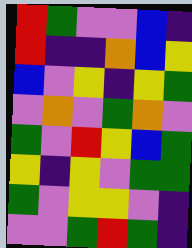[["red", "green", "violet", "violet", "blue", "indigo"], ["red", "indigo", "indigo", "orange", "blue", "yellow"], ["blue", "violet", "yellow", "indigo", "yellow", "green"], ["violet", "orange", "violet", "green", "orange", "violet"], ["green", "violet", "red", "yellow", "blue", "green"], ["yellow", "indigo", "yellow", "violet", "green", "green"], ["green", "violet", "yellow", "yellow", "violet", "indigo"], ["violet", "violet", "green", "red", "green", "indigo"]]